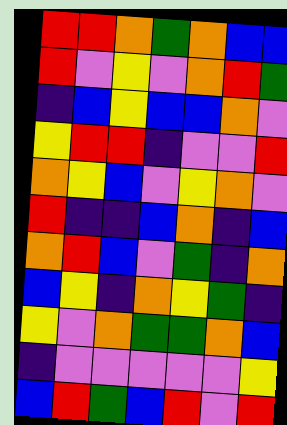[["red", "red", "orange", "green", "orange", "blue", "blue"], ["red", "violet", "yellow", "violet", "orange", "red", "green"], ["indigo", "blue", "yellow", "blue", "blue", "orange", "violet"], ["yellow", "red", "red", "indigo", "violet", "violet", "red"], ["orange", "yellow", "blue", "violet", "yellow", "orange", "violet"], ["red", "indigo", "indigo", "blue", "orange", "indigo", "blue"], ["orange", "red", "blue", "violet", "green", "indigo", "orange"], ["blue", "yellow", "indigo", "orange", "yellow", "green", "indigo"], ["yellow", "violet", "orange", "green", "green", "orange", "blue"], ["indigo", "violet", "violet", "violet", "violet", "violet", "yellow"], ["blue", "red", "green", "blue", "red", "violet", "red"]]